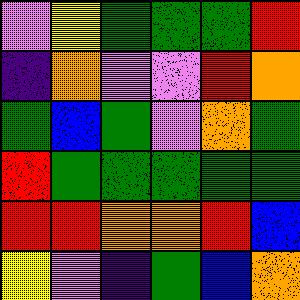[["violet", "yellow", "green", "green", "green", "red"], ["indigo", "orange", "violet", "violet", "red", "orange"], ["green", "blue", "green", "violet", "orange", "green"], ["red", "green", "green", "green", "green", "green"], ["red", "red", "orange", "orange", "red", "blue"], ["yellow", "violet", "indigo", "green", "blue", "orange"]]